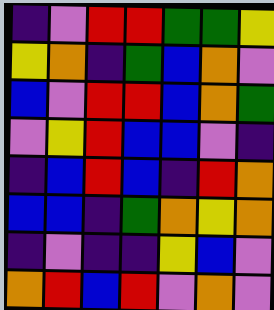[["indigo", "violet", "red", "red", "green", "green", "yellow"], ["yellow", "orange", "indigo", "green", "blue", "orange", "violet"], ["blue", "violet", "red", "red", "blue", "orange", "green"], ["violet", "yellow", "red", "blue", "blue", "violet", "indigo"], ["indigo", "blue", "red", "blue", "indigo", "red", "orange"], ["blue", "blue", "indigo", "green", "orange", "yellow", "orange"], ["indigo", "violet", "indigo", "indigo", "yellow", "blue", "violet"], ["orange", "red", "blue", "red", "violet", "orange", "violet"]]